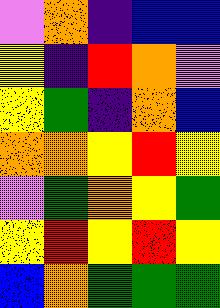[["violet", "orange", "indigo", "blue", "blue"], ["yellow", "indigo", "red", "orange", "violet"], ["yellow", "green", "indigo", "orange", "blue"], ["orange", "orange", "yellow", "red", "yellow"], ["violet", "green", "orange", "yellow", "green"], ["yellow", "red", "yellow", "red", "yellow"], ["blue", "orange", "green", "green", "green"]]